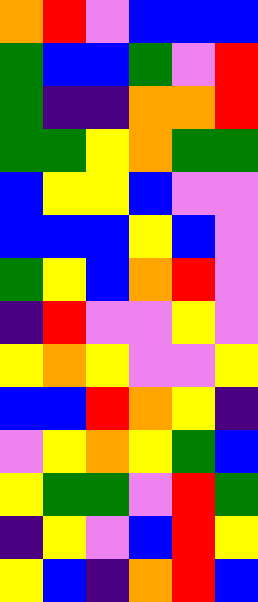[["orange", "red", "violet", "blue", "blue", "blue"], ["green", "blue", "blue", "green", "violet", "red"], ["green", "indigo", "indigo", "orange", "orange", "red"], ["green", "green", "yellow", "orange", "green", "green"], ["blue", "yellow", "yellow", "blue", "violet", "violet"], ["blue", "blue", "blue", "yellow", "blue", "violet"], ["green", "yellow", "blue", "orange", "red", "violet"], ["indigo", "red", "violet", "violet", "yellow", "violet"], ["yellow", "orange", "yellow", "violet", "violet", "yellow"], ["blue", "blue", "red", "orange", "yellow", "indigo"], ["violet", "yellow", "orange", "yellow", "green", "blue"], ["yellow", "green", "green", "violet", "red", "green"], ["indigo", "yellow", "violet", "blue", "red", "yellow"], ["yellow", "blue", "indigo", "orange", "red", "blue"]]